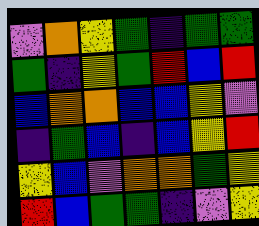[["violet", "orange", "yellow", "green", "indigo", "green", "green"], ["green", "indigo", "yellow", "green", "red", "blue", "red"], ["blue", "orange", "orange", "blue", "blue", "yellow", "violet"], ["indigo", "green", "blue", "indigo", "blue", "yellow", "red"], ["yellow", "blue", "violet", "orange", "orange", "green", "yellow"], ["red", "blue", "green", "green", "indigo", "violet", "yellow"]]